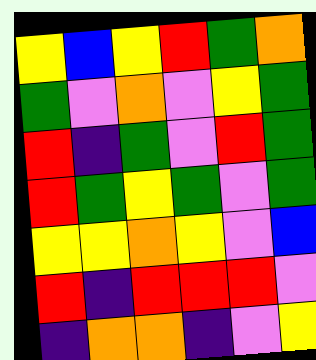[["yellow", "blue", "yellow", "red", "green", "orange"], ["green", "violet", "orange", "violet", "yellow", "green"], ["red", "indigo", "green", "violet", "red", "green"], ["red", "green", "yellow", "green", "violet", "green"], ["yellow", "yellow", "orange", "yellow", "violet", "blue"], ["red", "indigo", "red", "red", "red", "violet"], ["indigo", "orange", "orange", "indigo", "violet", "yellow"]]